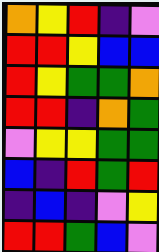[["orange", "yellow", "red", "indigo", "violet"], ["red", "red", "yellow", "blue", "blue"], ["red", "yellow", "green", "green", "orange"], ["red", "red", "indigo", "orange", "green"], ["violet", "yellow", "yellow", "green", "green"], ["blue", "indigo", "red", "green", "red"], ["indigo", "blue", "indigo", "violet", "yellow"], ["red", "red", "green", "blue", "violet"]]